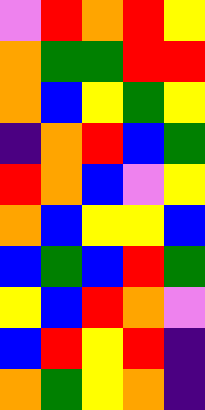[["violet", "red", "orange", "red", "yellow"], ["orange", "green", "green", "red", "red"], ["orange", "blue", "yellow", "green", "yellow"], ["indigo", "orange", "red", "blue", "green"], ["red", "orange", "blue", "violet", "yellow"], ["orange", "blue", "yellow", "yellow", "blue"], ["blue", "green", "blue", "red", "green"], ["yellow", "blue", "red", "orange", "violet"], ["blue", "red", "yellow", "red", "indigo"], ["orange", "green", "yellow", "orange", "indigo"]]